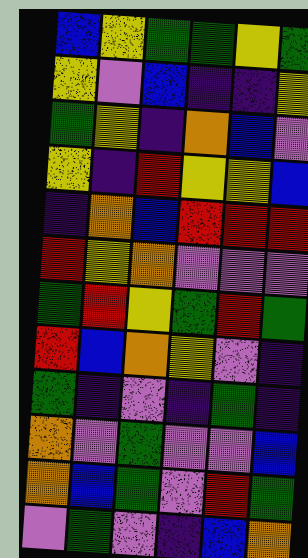[["blue", "yellow", "green", "green", "yellow", "green"], ["yellow", "violet", "blue", "indigo", "indigo", "yellow"], ["green", "yellow", "indigo", "orange", "blue", "violet"], ["yellow", "indigo", "red", "yellow", "yellow", "blue"], ["indigo", "orange", "blue", "red", "red", "red"], ["red", "yellow", "orange", "violet", "violet", "violet"], ["green", "red", "yellow", "green", "red", "green"], ["red", "blue", "orange", "yellow", "violet", "indigo"], ["green", "indigo", "violet", "indigo", "green", "indigo"], ["orange", "violet", "green", "violet", "violet", "blue"], ["orange", "blue", "green", "violet", "red", "green"], ["violet", "green", "violet", "indigo", "blue", "orange"]]